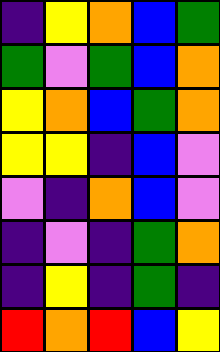[["indigo", "yellow", "orange", "blue", "green"], ["green", "violet", "green", "blue", "orange"], ["yellow", "orange", "blue", "green", "orange"], ["yellow", "yellow", "indigo", "blue", "violet"], ["violet", "indigo", "orange", "blue", "violet"], ["indigo", "violet", "indigo", "green", "orange"], ["indigo", "yellow", "indigo", "green", "indigo"], ["red", "orange", "red", "blue", "yellow"]]